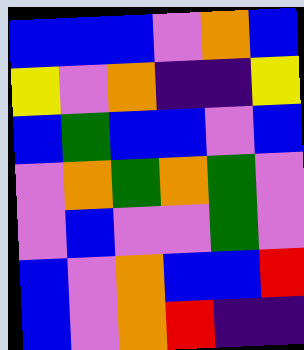[["blue", "blue", "blue", "violet", "orange", "blue"], ["yellow", "violet", "orange", "indigo", "indigo", "yellow"], ["blue", "green", "blue", "blue", "violet", "blue"], ["violet", "orange", "green", "orange", "green", "violet"], ["violet", "blue", "violet", "violet", "green", "violet"], ["blue", "violet", "orange", "blue", "blue", "red"], ["blue", "violet", "orange", "red", "indigo", "indigo"]]